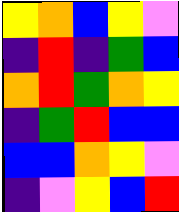[["yellow", "orange", "blue", "yellow", "violet"], ["indigo", "red", "indigo", "green", "blue"], ["orange", "red", "green", "orange", "yellow"], ["indigo", "green", "red", "blue", "blue"], ["blue", "blue", "orange", "yellow", "violet"], ["indigo", "violet", "yellow", "blue", "red"]]